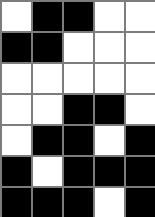[["white", "black", "black", "white", "white"], ["black", "black", "white", "white", "white"], ["white", "white", "white", "white", "white"], ["white", "white", "black", "black", "white"], ["white", "black", "black", "white", "black"], ["black", "white", "black", "black", "black"], ["black", "black", "black", "white", "black"]]